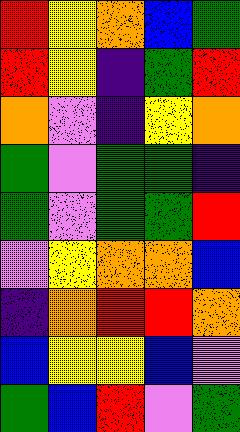[["red", "yellow", "orange", "blue", "green"], ["red", "yellow", "indigo", "green", "red"], ["orange", "violet", "indigo", "yellow", "orange"], ["green", "violet", "green", "green", "indigo"], ["green", "violet", "green", "green", "red"], ["violet", "yellow", "orange", "orange", "blue"], ["indigo", "orange", "red", "red", "orange"], ["blue", "yellow", "yellow", "blue", "violet"], ["green", "blue", "red", "violet", "green"]]